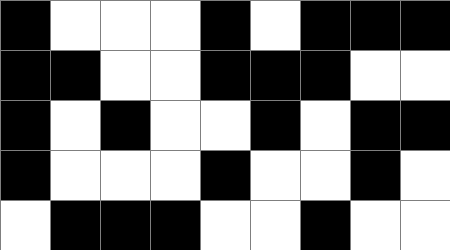[["black", "white", "white", "white", "black", "white", "black", "black", "black"], ["black", "black", "white", "white", "black", "black", "black", "white", "white"], ["black", "white", "black", "white", "white", "black", "white", "black", "black"], ["black", "white", "white", "white", "black", "white", "white", "black", "white"], ["white", "black", "black", "black", "white", "white", "black", "white", "white"]]